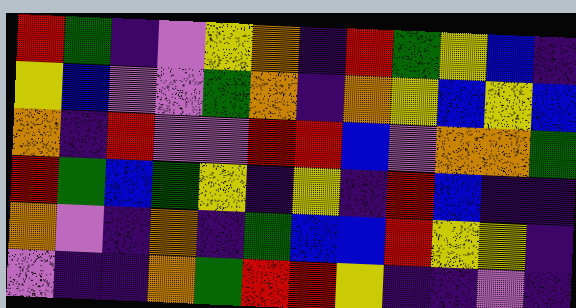[["red", "green", "indigo", "violet", "yellow", "orange", "indigo", "red", "green", "yellow", "blue", "indigo"], ["yellow", "blue", "violet", "violet", "green", "orange", "indigo", "orange", "yellow", "blue", "yellow", "blue"], ["orange", "indigo", "red", "violet", "violet", "red", "red", "blue", "violet", "orange", "orange", "green"], ["red", "green", "blue", "green", "yellow", "indigo", "yellow", "indigo", "red", "blue", "indigo", "indigo"], ["orange", "violet", "indigo", "orange", "indigo", "green", "blue", "blue", "red", "yellow", "yellow", "indigo"], ["violet", "indigo", "indigo", "orange", "green", "red", "red", "yellow", "indigo", "indigo", "violet", "indigo"]]